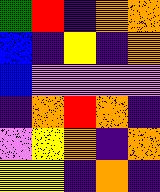[["green", "red", "indigo", "orange", "orange"], ["blue", "indigo", "yellow", "indigo", "orange"], ["blue", "violet", "violet", "violet", "violet"], ["indigo", "orange", "red", "orange", "indigo"], ["violet", "yellow", "orange", "indigo", "orange"], ["yellow", "yellow", "indigo", "orange", "indigo"]]